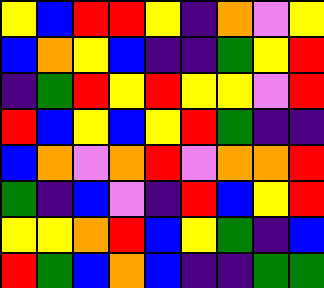[["yellow", "blue", "red", "red", "yellow", "indigo", "orange", "violet", "yellow"], ["blue", "orange", "yellow", "blue", "indigo", "indigo", "green", "yellow", "red"], ["indigo", "green", "red", "yellow", "red", "yellow", "yellow", "violet", "red"], ["red", "blue", "yellow", "blue", "yellow", "red", "green", "indigo", "indigo"], ["blue", "orange", "violet", "orange", "red", "violet", "orange", "orange", "red"], ["green", "indigo", "blue", "violet", "indigo", "red", "blue", "yellow", "red"], ["yellow", "yellow", "orange", "red", "blue", "yellow", "green", "indigo", "blue"], ["red", "green", "blue", "orange", "blue", "indigo", "indigo", "green", "green"]]